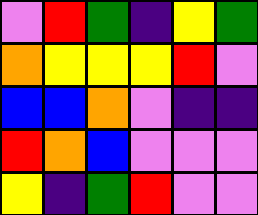[["violet", "red", "green", "indigo", "yellow", "green"], ["orange", "yellow", "yellow", "yellow", "red", "violet"], ["blue", "blue", "orange", "violet", "indigo", "indigo"], ["red", "orange", "blue", "violet", "violet", "violet"], ["yellow", "indigo", "green", "red", "violet", "violet"]]